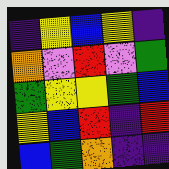[["indigo", "yellow", "blue", "yellow", "indigo"], ["orange", "violet", "red", "violet", "green"], ["green", "yellow", "yellow", "green", "blue"], ["yellow", "blue", "red", "indigo", "red"], ["blue", "green", "orange", "indigo", "indigo"]]